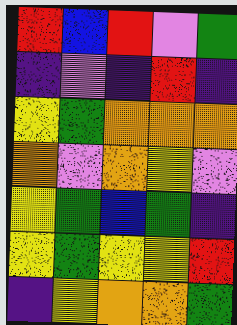[["red", "blue", "red", "violet", "green"], ["indigo", "violet", "indigo", "red", "indigo"], ["yellow", "green", "orange", "orange", "orange"], ["orange", "violet", "orange", "yellow", "violet"], ["yellow", "green", "blue", "green", "indigo"], ["yellow", "green", "yellow", "yellow", "red"], ["indigo", "yellow", "orange", "orange", "green"]]